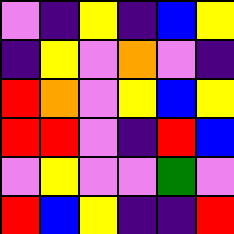[["violet", "indigo", "yellow", "indigo", "blue", "yellow"], ["indigo", "yellow", "violet", "orange", "violet", "indigo"], ["red", "orange", "violet", "yellow", "blue", "yellow"], ["red", "red", "violet", "indigo", "red", "blue"], ["violet", "yellow", "violet", "violet", "green", "violet"], ["red", "blue", "yellow", "indigo", "indigo", "red"]]